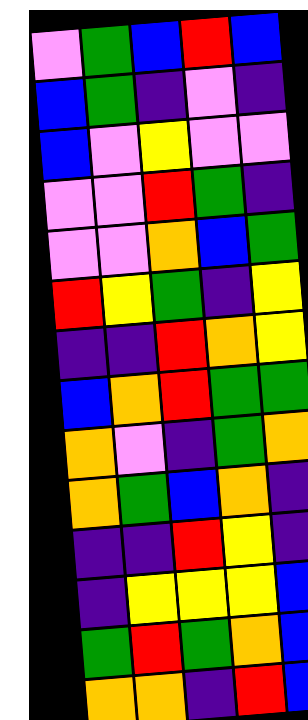[["violet", "green", "blue", "red", "blue"], ["blue", "green", "indigo", "violet", "indigo"], ["blue", "violet", "yellow", "violet", "violet"], ["violet", "violet", "red", "green", "indigo"], ["violet", "violet", "orange", "blue", "green"], ["red", "yellow", "green", "indigo", "yellow"], ["indigo", "indigo", "red", "orange", "yellow"], ["blue", "orange", "red", "green", "green"], ["orange", "violet", "indigo", "green", "orange"], ["orange", "green", "blue", "orange", "indigo"], ["indigo", "indigo", "red", "yellow", "indigo"], ["indigo", "yellow", "yellow", "yellow", "blue"], ["green", "red", "green", "orange", "blue"], ["orange", "orange", "indigo", "red", "blue"]]